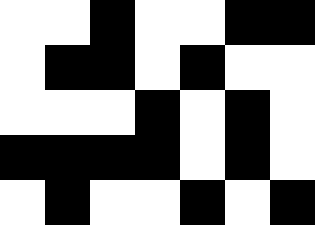[["white", "white", "black", "white", "white", "black", "black"], ["white", "black", "black", "white", "black", "white", "white"], ["white", "white", "white", "black", "white", "black", "white"], ["black", "black", "black", "black", "white", "black", "white"], ["white", "black", "white", "white", "black", "white", "black"]]